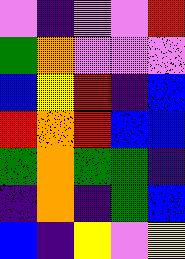[["violet", "indigo", "violet", "violet", "red"], ["green", "orange", "violet", "violet", "violet"], ["blue", "yellow", "red", "indigo", "blue"], ["red", "orange", "red", "blue", "blue"], ["green", "orange", "green", "green", "indigo"], ["indigo", "orange", "indigo", "green", "blue"], ["blue", "indigo", "yellow", "violet", "yellow"]]